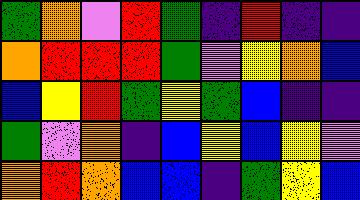[["green", "orange", "violet", "red", "green", "indigo", "red", "indigo", "indigo"], ["orange", "red", "red", "red", "green", "violet", "yellow", "orange", "blue"], ["blue", "yellow", "red", "green", "yellow", "green", "blue", "indigo", "indigo"], ["green", "violet", "orange", "indigo", "blue", "yellow", "blue", "yellow", "violet"], ["orange", "red", "orange", "blue", "blue", "indigo", "green", "yellow", "blue"]]